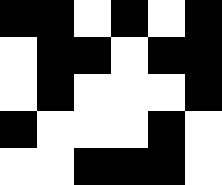[["black", "black", "white", "black", "white", "black"], ["white", "black", "black", "white", "black", "black"], ["white", "black", "white", "white", "white", "black"], ["black", "white", "white", "white", "black", "white"], ["white", "white", "black", "black", "black", "white"]]